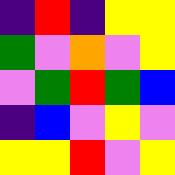[["indigo", "red", "indigo", "yellow", "yellow"], ["green", "violet", "orange", "violet", "yellow"], ["violet", "green", "red", "green", "blue"], ["indigo", "blue", "violet", "yellow", "violet"], ["yellow", "yellow", "red", "violet", "yellow"]]